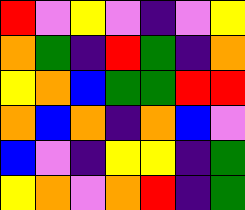[["red", "violet", "yellow", "violet", "indigo", "violet", "yellow"], ["orange", "green", "indigo", "red", "green", "indigo", "orange"], ["yellow", "orange", "blue", "green", "green", "red", "red"], ["orange", "blue", "orange", "indigo", "orange", "blue", "violet"], ["blue", "violet", "indigo", "yellow", "yellow", "indigo", "green"], ["yellow", "orange", "violet", "orange", "red", "indigo", "green"]]